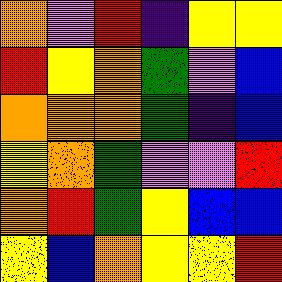[["orange", "violet", "red", "indigo", "yellow", "yellow"], ["red", "yellow", "orange", "green", "violet", "blue"], ["orange", "orange", "orange", "green", "indigo", "blue"], ["yellow", "orange", "green", "violet", "violet", "red"], ["orange", "red", "green", "yellow", "blue", "blue"], ["yellow", "blue", "orange", "yellow", "yellow", "red"]]